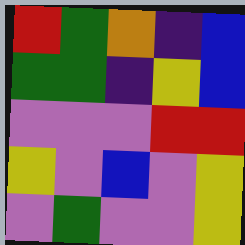[["red", "green", "orange", "indigo", "blue"], ["green", "green", "indigo", "yellow", "blue"], ["violet", "violet", "violet", "red", "red"], ["yellow", "violet", "blue", "violet", "yellow"], ["violet", "green", "violet", "violet", "yellow"]]